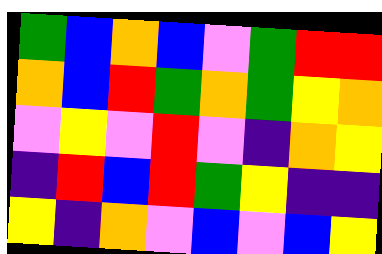[["green", "blue", "orange", "blue", "violet", "green", "red", "red"], ["orange", "blue", "red", "green", "orange", "green", "yellow", "orange"], ["violet", "yellow", "violet", "red", "violet", "indigo", "orange", "yellow"], ["indigo", "red", "blue", "red", "green", "yellow", "indigo", "indigo"], ["yellow", "indigo", "orange", "violet", "blue", "violet", "blue", "yellow"]]